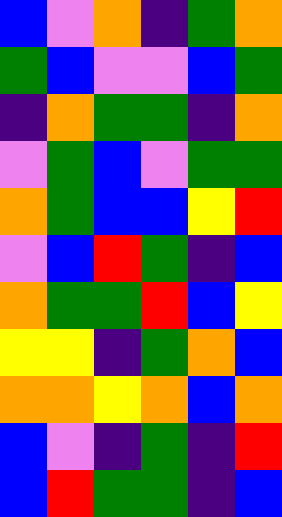[["blue", "violet", "orange", "indigo", "green", "orange"], ["green", "blue", "violet", "violet", "blue", "green"], ["indigo", "orange", "green", "green", "indigo", "orange"], ["violet", "green", "blue", "violet", "green", "green"], ["orange", "green", "blue", "blue", "yellow", "red"], ["violet", "blue", "red", "green", "indigo", "blue"], ["orange", "green", "green", "red", "blue", "yellow"], ["yellow", "yellow", "indigo", "green", "orange", "blue"], ["orange", "orange", "yellow", "orange", "blue", "orange"], ["blue", "violet", "indigo", "green", "indigo", "red"], ["blue", "red", "green", "green", "indigo", "blue"]]